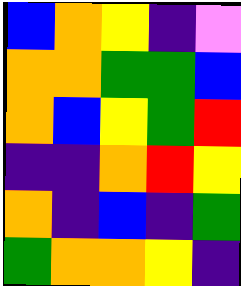[["blue", "orange", "yellow", "indigo", "violet"], ["orange", "orange", "green", "green", "blue"], ["orange", "blue", "yellow", "green", "red"], ["indigo", "indigo", "orange", "red", "yellow"], ["orange", "indigo", "blue", "indigo", "green"], ["green", "orange", "orange", "yellow", "indigo"]]